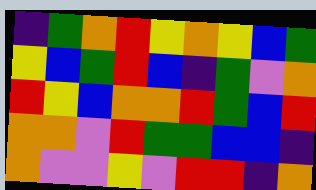[["indigo", "green", "orange", "red", "yellow", "orange", "yellow", "blue", "green"], ["yellow", "blue", "green", "red", "blue", "indigo", "green", "violet", "orange"], ["red", "yellow", "blue", "orange", "orange", "red", "green", "blue", "red"], ["orange", "orange", "violet", "red", "green", "green", "blue", "blue", "indigo"], ["orange", "violet", "violet", "yellow", "violet", "red", "red", "indigo", "orange"]]